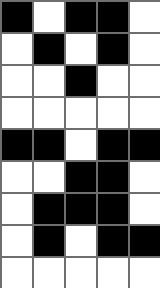[["black", "white", "black", "black", "white"], ["white", "black", "white", "black", "white"], ["white", "white", "black", "white", "white"], ["white", "white", "white", "white", "white"], ["black", "black", "white", "black", "black"], ["white", "white", "black", "black", "white"], ["white", "black", "black", "black", "white"], ["white", "black", "white", "black", "black"], ["white", "white", "white", "white", "white"]]